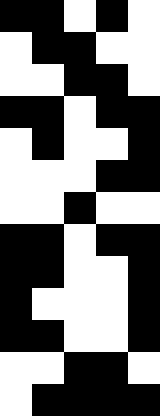[["black", "black", "white", "black", "white"], ["white", "black", "black", "white", "white"], ["white", "white", "black", "black", "white"], ["black", "black", "white", "black", "black"], ["white", "black", "white", "white", "black"], ["white", "white", "white", "black", "black"], ["white", "white", "black", "white", "white"], ["black", "black", "white", "black", "black"], ["black", "black", "white", "white", "black"], ["black", "white", "white", "white", "black"], ["black", "black", "white", "white", "black"], ["white", "white", "black", "black", "white"], ["white", "black", "black", "black", "black"]]